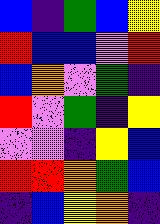[["blue", "indigo", "green", "blue", "yellow"], ["red", "blue", "blue", "violet", "red"], ["blue", "orange", "violet", "green", "indigo"], ["red", "violet", "green", "indigo", "yellow"], ["violet", "violet", "indigo", "yellow", "blue"], ["red", "red", "orange", "green", "blue"], ["indigo", "blue", "yellow", "orange", "indigo"]]